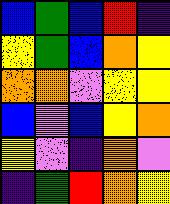[["blue", "green", "blue", "red", "indigo"], ["yellow", "green", "blue", "orange", "yellow"], ["orange", "orange", "violet", "yellow", "yellow"], ["blue", "violet", "blue", "yellow", "orange"], ["yellow", "violet", "indigo", "orange", "violet"], ["indigo", "green", "red", "orange", "yellow"]]